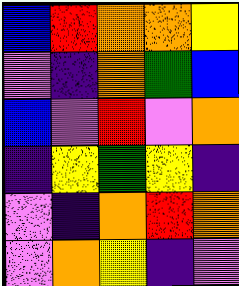[["blue", "red", "orange", "orange", "yellow"], ["violet", "indigo", "orange", "green", "blue"], ["blue", "violet", "red", "violet", "orange"], ["indigo", "yellow", "green", "yellow", "indigo"], ["violet", "indigo", "orange", "red", "orange"], ["violet", "orange", "yellow", "indigo", "violet"]]